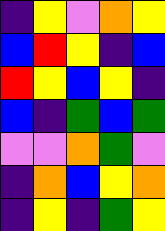[["indigo", "yellow", "violet", "orange", "yellow"], ["blue", "red", "yellow", "indigo", "blue"], ["red", "yellow", "blue", "yellow", "indigo"], ["blue", "indigo", "green", "blue", "green"], ["violet", "violet", "orange", "green", "violet"], ["indigo", "orange", "blue", "yellow", "orange"], ["indigo", "yellow", "indigo", "green", "yellow"]]